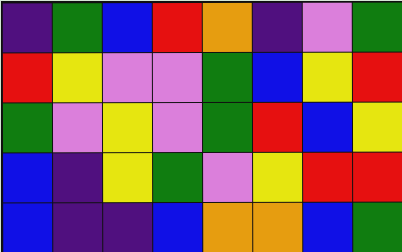[["indigo", "green", "blue", "red", "orange", "indigo", "violet", "green"], ["red", "yellow", "violet", "violet", "green", "blue", "yellow", "red"], ["green", "violet", "yellow", "violet", "green", "red", "blue", "yellow"], ["blue", "indigo", "yellow", "green", "violet", "yellow", "red", "red"], ["blue", "indigo", "indigo", "blue", "orange", "orange", "blue", "green"]]